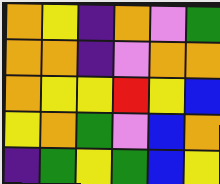[["orange", "yellow", "indigo", "orange", "violet", "green"], ["orange", "orange", "indigo", "violet", "orange", "orange"], ["orange", "yellow", "yellow", "red", "yellow", "blue"], ["yellow", "orange", "green", "violet", "blue", "orange"], ["indigo", "green", "yellow", "green", "blue", "yellow"]]